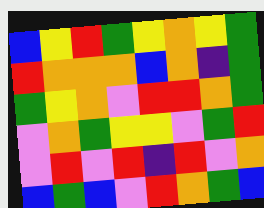[["blue", "yellow", "red", "green", "yellow", "orange", "yellow", "green"], ["red", "orange", "orange", "orange", "blue", "orange", "indigo", "green"], ["green", "yellow", "orange", "violet", "red", "red", "orange", "green"], ["violet", "orange", "green", "yellow", "yellow", "violet", "green", "red"], ["violet", "red", "violet", "red", "indigo", "red", "violet", "orange"], ["blue", "green", "blue", "violet", "red", "orange", "green", "blue"]]